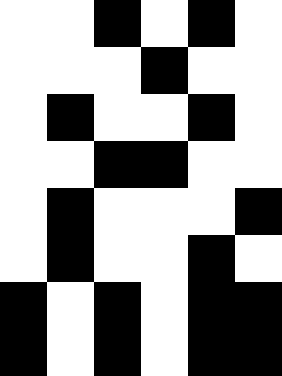[["white", "white", "black", "white", "black", "white"], ["white", "white", "white", "black", "white", "white"], ["white", "black", "white", "white", "black", "white"], ["white", "white", "black", "black", "white", "white"], ["white", "black", "white", "white", "white", "black"], ["white", "black", "white", "white", "black", "white"], ["black", "white", "black", "white", "black", "black"], ["black", "white", "black", "white", "black", "black"]]